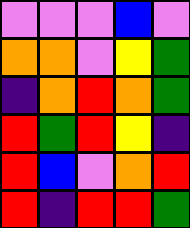[["violet", "violet", "violet", "blue", "violet"], ["orange", "orange", "violet", "yellow", "green"], ["indigo", "orange", "red", "orange", "green"], ["red", "green", "red", "yellow", "indigo"], ["red", "blue", "violet", "orange", "red"], ["red", "indigo", "red", "red", "green"]]